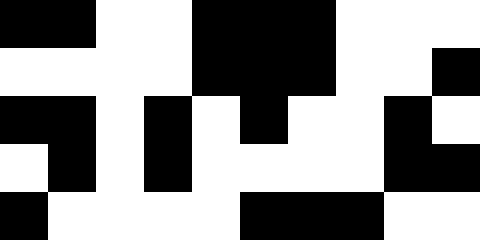[["black", "black", "white", "white", "black", "black", "black", "white", "white", "white"], ["white", "white", "white", "white", "black", "black", "black", "white", "white", "black"], ["black", "black", "white", "black", "white", "black", "white", "white", "black", "white"], ["white", "black", "white", "black", "white", "white", "white", "white", "black", "black"], ["black", "white", "white", "white", "white", "black", "black", "black", "white", "white"]]